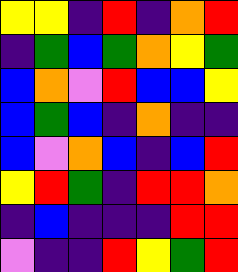[["yellow", "yellow", "indigo", "red", "indigo", "orange", "red"], ["indigo", "green", "blue", "green", "orange", "yellow", "green"], ["blue", "orange", "violet", "red", "blue", "blue", "yellow"], ["blue", "green", "blue", "indigo", "orange", "indigo", "indigo"], ["blue", "violet", "orange", "blue", "indigo", "blue", "red"], ["yellow", "red", "green", "indigo", "red", "red", "orange"], ["indigo", "blue", "indigo", "indigo", "indigo", "red", "red"], ["violet", "indigo", "indigo", "red", "yellow", "green", "red"]]